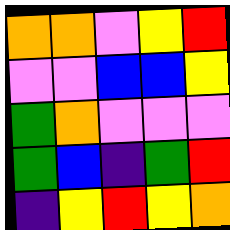[["orange", "orange", "violet", "yellow", "red"], ["violet", "violet", "blue", "blue", "yellow"], ["green", "orange", "violet", "violet", "violet"], ["green", "blue", "indigo", "green", "red"], ["indigo", "yellow", "red", "yellow", "orange"]]